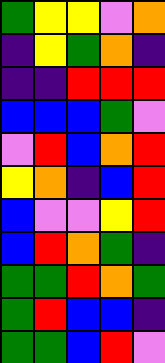[["green", "yellow", "yellow", "violet", "orange"], ["indigo", "yellow", "green", "orange", "indigo"], ["indigo", "indigo", "red", "red", "red"], ["blue", "blue", "blue", "green", "violet"], ["violet", "red", "blue", "orange", "red"], ["yellow", "orange", "indigo", "blue", "red"], ["blue", "violet", "violet", "yellow", "red"], ["blue", "red", "orange", "green", "indigo"], ["green", "green", "red", "orange", "green"], ["green", "red", "blue", "blue", "indigo"], ["green", "green", "blue", "red", "violet"]]